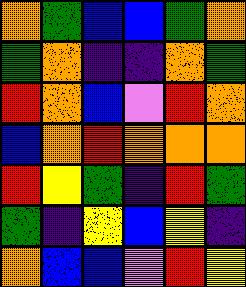[["orange", "green", "blue", "blue", "green", "orange"], ["green", "orange", "indigo", "indigo", "orange", "green"], ["red", "orange", "blue", "violet", "red", "orange"], ["blue", "orange", "red", "orange", "orange", "orange"], ["red", "yellow", "green", "indigo", "red", "green"], ["green", "indigo", "yellow", "blue", "yellow", "indigo"], ["orange", "blue", "blue", "violet", "red", "yellow"]]